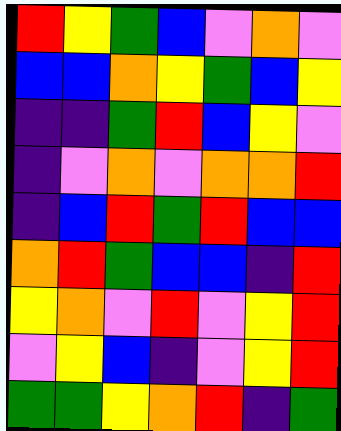[["red", "yellow", "green", "blue", "violet", "orange", "violet"], ["blue", "blue", "orange", "yellow", "green", "blue", "yellow"], ["indigo", "indigo", "green", "red", "blue", "yellow", "violet"], ["indigo", "violet", "orange", "violet", "orange", "orange", "red"], ["indigo", "blue", "red", "green", "red", "blue", "blue"], ["orange", "red", "green", "blue", "blue", "indigo", "red"], ["yellow", "orange", "violet", "red", "violet", "yellow", "red"], ["violet", "yellow", "blue", "indigo", "violet", "yellow", "red"], ["green", "green", "yellow", "orange", "red", "indigo", "green"]]